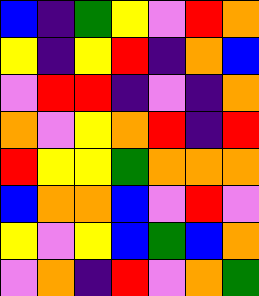[["blue", "indigo", "green", "yellow", "violet", "red", "orange"], ["yellow", "indigo", "yellow", "red", "indigo", "orange", "blue"], ["violet", "red", "red", "indigo", "violet", "indigo", "orange"], ["orange", "violet", "yellow", "orange", "red", "indigo", "red"], ["red", "yellow", "yellow", "green", "orange", "orange", "orange"], ["blue", "orange", "orange", "blue", "violet", "red", "violet"], ["yellow", "violet", "yellow", "blue", "green", "blue", "orange"], ["violet", "orange", "indigo", "red", "violet", "orange", "green"]]